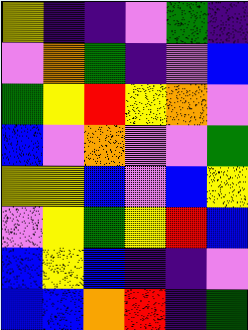[["yellow", "indigo", "indigo", "violet", "green", "indigo"], ["violet", "orange", "green", "indigo", "violet", "blue"], ["green", "yellow", "red", "yellow", "orange", "violet"], ["blue", "violet", "orange", "violet", "violet", "green"], ["yellow", "yellow", "blue", "violet", "blue", "yellow"], ["violet", "yellow", "green", "yellow", "red", "blue"], ["blue", "yellow", "blue", "indigo", "indigo", "violet"], ["blue", "blue", "orange", "red", "indigo", "green"]]